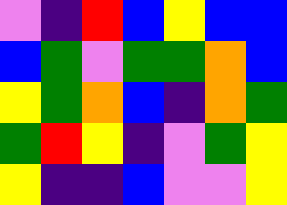[["violet", "indigo", "red", "blue", "yellow", "blue", "blue"], ["blue", "green", "violet", "green", "green", "orange", "blue"], ["yellow", "green", "orange", "blue", "indigo", "orange", "green"], ["green", "red", "yellow", "indigo", "violet", "green", "yellow"], ["yellow", "indigo", "indigo", "blue", "violet", "violet", "yellow"]]